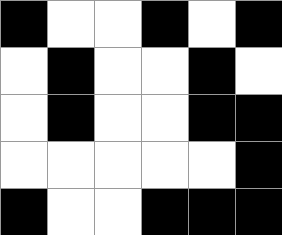[["black", "white", "white", "black", "white", "black"], ["white", "black", "white", "white", "black", "white"], ["white", "black", "white", "white", "black", "black"], ["white", "white", "white", "white", "white", "black"], ["black", "white", "white", "black", "black", "black"]]